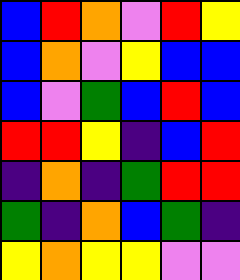[["blue", "red", "orange", "violet", "red", "yellow"], ["blue", "orange", "violet", "yellow", "blue", "blue"], ["blue", "violet", "green", "blue", "red", "blue"], ["red", "red", "yellow", "indigo", "blue", "red"], ["indigo", "orange", "indigo", "green", "red", "red"], ["green", "indigo", "orange", "blue", "green", "indigo"], ["yellow", "orange", "yellow", "yellow", "violet", "violet"]]